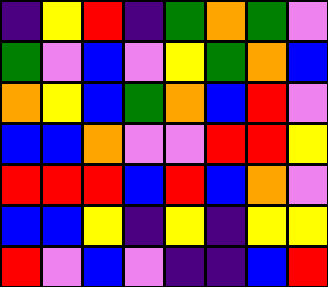[["indigo", "yellow", "red", "indigo", "green", "orange", "green", "violet"], ["green", "violet", "blue", "violet", "yellow", "green", "orange", "blue"], ["orange", "yellow", "blue", "green", "orange", "blue", "red", "violet"], ["blue", "blue", "orange", "violet", "violet", "red", "red", "yellow"], ["red", "red", "red", "blue", "red", "blue", "orange", "violet"], ["blue", "blue", "yellow", "indigo", "yellow", "indigo", "yellow", "yellow"], ["red", "violet", "blue", "violet", "indigo", "indigo", "blue", "red"]]